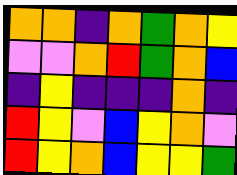[["orange", "orange", "indigo", "orange", "green", "orange", "yellow"], ["violet", "violet", "orange", "red", "green", "orange", "blue"], ["indigo", "yellow", "indigo", "indigo", "indigo", "orange", "indigo"], ["red", "yellow", "violet", "blue", "yellow", "orange", "violet"], ["red", "yellow", "orange", "blue", "yellow", "yellow", "green"]]